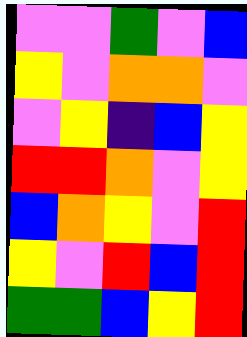[["violet", "violet", "green", "violet", "blue"], ["yellow", "violet", "orange", "orange", "violet"], ["violet", "yellow", "indigo", "blue", "yellow"], ["red", "red", "orange", "violet", "yellow"], ["blue", "orange", "yellow", "violet", "red"], ["yellow", "violet", "red", "blue", "red"], ["green", "green", "blue", "yellow", "red"]]